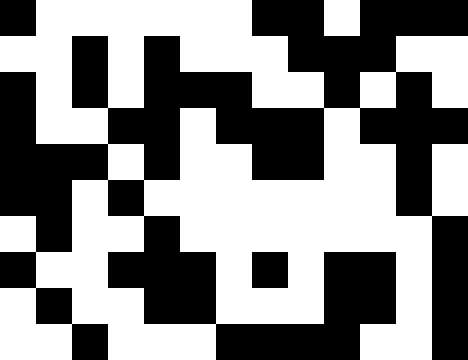[["black", "white", "white", "white", "white", "white", "white", "black", "black", "white", "black", "black", "black"], ["white", "white", "black", "white", "black", "white", "white", "white", "black", "black", "black", "white", "white"], ["black", "white", "black", "white", "black", "black", "black", "white", "white", "black", "white", "black", "white"], ["black", "white", "white", "black", "black", "white", "black", "black", "black", "white", "black", "black", "black"], ["black", "black", "black", "white", "black", "white", "white", "black", "black", "white", "white", "black", "white"], ["black", "black", "white", "black", "white", "white", "white", "white", "white", "white", "white", "black", "white"], ["white", "black", "white", "white", "black", "white", "white", "white", "white", "white", "white", "white", "black"], ["black", "white", "white", "black", "black", "black", "white", "black", "white", "black", "black", "white", "black"], ["white", "black", "white", "white", "black", "black", "white", "white", "white", "black", "black", "white", "black"], ["white", "white", "black", "white", "white", "white", "black", "black", "black", "black", "white", "white", "black"]]